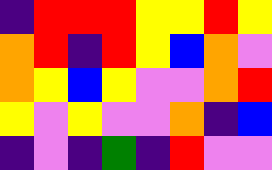[["indigo", "red", "red", "red", "yellow", "yellow", "red", "yellow"], ["orange", "red", "indigo", "red", "yellow", "blue", "orange", "violet"], ["orange", "yellow", "blue", "yellow", "violet", "violet", "orange", "red"], ["yellow", "violet", "yellow", "violet", "violet", "orange", "indigo", "blue"], ["indigo", "violet", "indigo", "green", "indigo", "red", "violet", "violet"]]